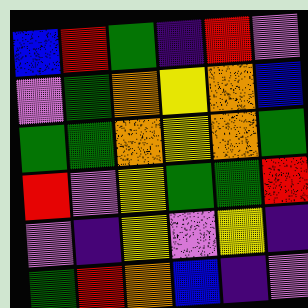[["blue", "red", "green", "indigo", "red", "violet"], ["violet", "green", "orange", "yellow", "orange", "blue"], ["green", "green", "orange", "yellow", "orange", "green"], ["red", "violet", "yellow", "green", "green", "red"], ["violet", "indigo", "yellow", "violet", "yellow", "indigo"], ["green", "red", "orange", "blue", "indigo", "violet"]]